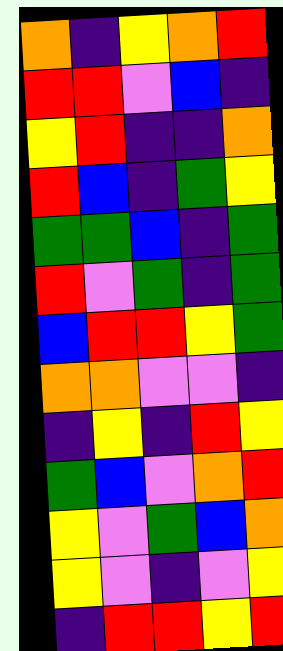[["orange", "indigo", "yellow", "orange", "red"], ["red", "red", "violet", "blue", "indigo"], ["yellow", "red", "indigo", "indigo", "orange"], ["red", "blue", "indigo", "green", "yellow"], ["green", "green", "blue", "indigo", "green"], ["red", "violet", "green", "indigo", "green"], ["blue", "red", "red", "yellow", "green"], ["orange", "orange", "violet", "violet", "indigo"], ["indigo", "yellow", "indigo", "red", "yellow"], ["green", "blue", "violet", "orange", "red"], ["yellow", "violet", "green", "blue", "orange"], ["yellow", "violet", "indigo", "violet", "yellow"], ["indigo", "red", "red", "yellow", "red"]]